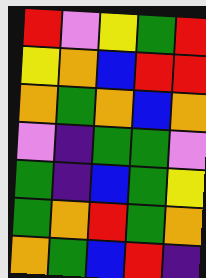[["red", "violet", "yellow", "green", "red"], ["yellow", "orange", "blue", "red", "red"], ["orange", "green", "orange", "blue", "orange"], ["violet", "indigo", "green", "green", "violet"], ["green", "indigo", "blue", "green", "yellow"], ["green", "orange", "red", "green", "orange"], ["orange", "green", "blue", "red", "indigo"]]